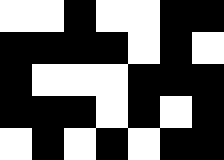[["white", "white", "black", "white", "white", "black", "black"], ["black", "black", "black", "black", "white", "black", "white"], ["black", "white", "white", "white", "black", "black", "black"], ["black", "black", "black", "white", "black", "white", "black"], ["white", "black", "white", "black", "white", "black", "black"]]